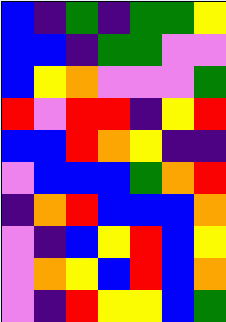[["blue", "indigo", "green", "indigo", "green", "green", "yellow"], ["blue", "blue", "indigo", "green", "green", "violet", "violet"], ["blue", "yellow", "orange", "violet", "violet", "violet", "green"], ["red", "violet", "red", "red", "indigo", "yellow", "red"], ["blue", "blue", "red", "orange", "yellow", "indigo", "indigo"], ["violet", "blue", "blue", "blue", "green", "orange", "red"], ["indigo", "orange", "red", "blue", "blue", "blue", "orange"], ["violet", "indigo", "blue", "yellow", "red", "blue", "yellow"], ["violet", "orange", "yellow", "blue", "red", "blue", "orange"], ["violet", "indigo", "red", "yellow", "yellow", "blue", "green"]]